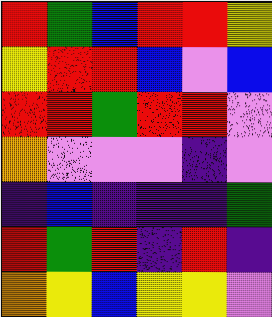[["red", "green", "blue", "red", "red", "yellow"], ["yellow", "red", "red", "blue", "violet", "blue"], ["red", "red", "green", "red", "red", "violet"], ["orange", "violet", "violet", "violet", "indigo", "violet"], ["indigo", "blue", "indigo", "indigo", "indigo", "green"], ["red", "green", "red", "indigo", "red", "indigo"], ["orange", "yellow", "blue", "yellow", "yellow", "violet"]]